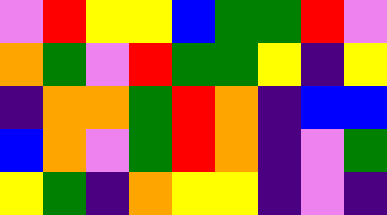[["violet", "red", "yellow", "yellow", "blue", "green", "green", "red", "violet"], ["orange", "green", "violet", "red", "green", "green", "yellow", "indigo", "yellow"], ["indigo", "orange", "orange", "green", "red", "orange", "indigo", "blue", "blue"], ["blue", "orange", "violet", "green", "red", "orange", "indigo", "violet", "green"], ["yellow", "green", "indigo", "orange", "yellow", "yellow", "indigo", "violet", "indigo"]]